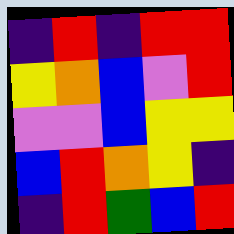[["indigo", "red", "indigo", "red", "red"], ["yellow", "orange", "blue", "violet", "red"], ["violet", "violet", "blue", "yellow", "yellow"], ["blue", "red", "orange", "yellow", "indigo"], ["indigo", "red", "green", "blue", "red"]]